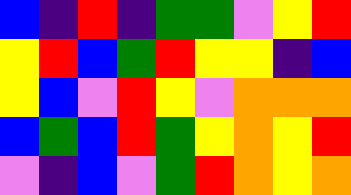[["blue", "indigo", "red", "indigo", "green", "green", "violet", "yellow", "red"], ["yellow", "red", "blue", "green", "red", "yellow", "yellow", "indigo", "blue"], ["yellow", "blue", "violet", "red", "yellow", "violet", "orange", "orange", "orange"], ["blue", "green", "blue", "red", "green", "yellow", "orange", "yellow", "red"], ["violet", "indigo", "blue", "violet", "green", "red", "orange", "yellow", "orange"]]